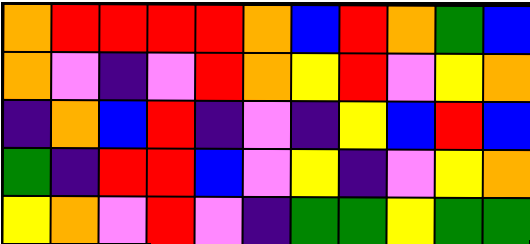[["orange", "red", "red", "red", "red", "orange", "blue", "red", "orange", "green", "blue"], ["orange", "violet", "indigo", "violet", "red", "orange", "yellow", "red", "violet", "yellow", "orange"], ["indigo", "orange", "blue", "red", "indigo", "violet", "indigo", "yellow", "blue", "red", "blue"], ["green", "indigo", "red", "red", "blue", "violet", "yellow", "indigo", "violet", "yellow", "orange"], ["yellow", "orange", "violet", "red", "violet", "indigo", "green", "green", "yellow", "green", "green"]]